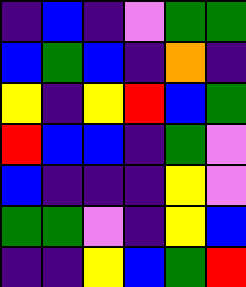[["indigo", "blue", "indigo", "violet", "green", "green"], ["blue", "green", "blue", "indigo", "orange", "indigo"], ["yellow", "indigo", "yellow", "red", "blue", "green"], ["red", "blue", "blue", "indigo", "green", "violet"], ["blue", "indigo", "indigo", "indigo", "yellow", "violet"], ["green", "green", "violet", "indigo", "yellow", "blue"], ["indigo", "indigo", "yellow", "blue", "green", "red"]]